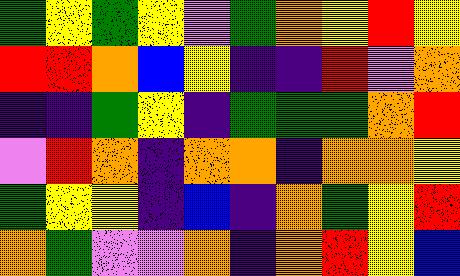[["green", "yellow", "green", "yellow", "violet", "green", "orange", "yellow", "red", "yellow"], ["red", "red", "orange", "blue", "yellow", "indigo", "indigo", "red", "violet", "orange"], ["indigo", "indigo", "green", "yellow", "indigo", "green", "green", "green", "orange", "red"], ["violet", "red", "orange", "indigo", "orange", "orange", "indigo", "orange", "orange", "yellow"], ["green", "yellow", "yellow", "indigo", "blue", "indigo", "orange", "green", "yellow", "red"], ["orange", "green", "violet", "violet", "orange", "indigo", "orange", "red", "yellow", "blue"]]